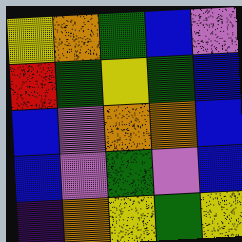[["yellow", "orange", "green", "blue", "violet"], ["red", "green", "yellow", "green", "blue"], ["blue", "violet", "orange", "orange", "blue"], ["blue", "violet", "green", "violet", "blue"], ["indigo", "orange", "yellow", "green", "yellow"]]